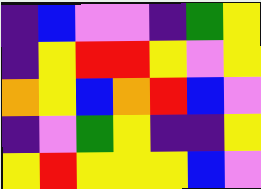[["indigo", "blue", "violet", "violet", "indigo", "green", "yellow"], ["indigo", "yellow", "red", "red", "yellow", "violet", "yellow"], ["orange", "yellow", "blue", "orange", "red", "blue", "violet"], ["indigo", "violet", "green", "yellow", "indigo", "indigo", "yellow"], ["yellow", "red", "yellow", "yellow", "yellow", "blue", "violet"]]